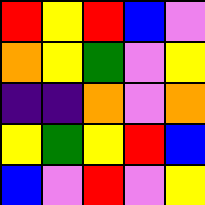[["red", "yellow", "red", "blue", "violet"], ["orange", "yellow", "green", "violet", "yellow"], ["indigo", "indigo", "orange", "violet", "orange"], ["yellow", "green", "yellow", "red", "blue"], ["blue", "violet", "red", "violet", "yellow"]]